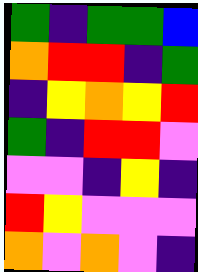[["green", "indigo", "green", "green", "blue"], ["orange", "red", "red", "indigo", "green"], ["indigo", "yellow", "orange", "yellow", "red"], ["green", "indigo", "red", "red", "violet"], ["violet", "violet", "indigo", "yellow", "indigo"], ["red", "yellow", "violet", "violet", "violet"], ["orange", "violet", "orange", "violet", "indigo"]]